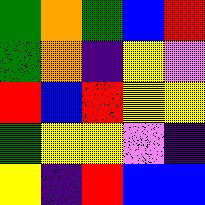[["green", "orange", "green", "blue", "red"], ["green", "orange", "indigo", "yellow", "violet"], ["red", "blue", "red", "yellow", "yellow"], ["green", "yellow", "yellow", "violet", "indigo"], ["yellow", "indigo", "red", "blue", "blue"]]